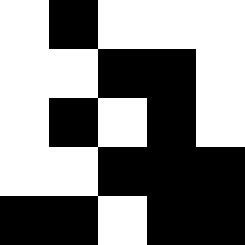[["white", "black", "white", "white", "white"], ["white", "white", "black", "black", "white"], ["white", "black", "white", "black", "white"], ["white", "white", "black", "black", "black"], ["black", "black", "white", "black", "black"]]